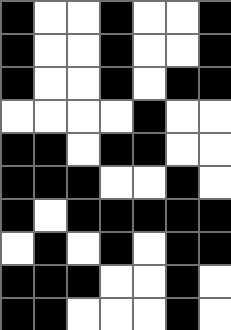[["black", "white", "white", "black", "white", "white", "black"], ["black", "white", "white", "black", "white", "white", "black"], ["black", "white", "white", "black", "white", "black", "black"], ["white", "white", "white", "white", "black", "white", "white"], ["black", "black", "white", "black", "black", "white", "white"], ["black", "black", "black", "white", "white", "black", "white"], ["black", "white", "black", "black", "black", "black", "black"], ["white", "black", "white", "black", "white", "black", "black"], ["black", "black", "black", "white", "white", "black", "white"], ["black", "black", "white", "white", "white", "black", "white"]]